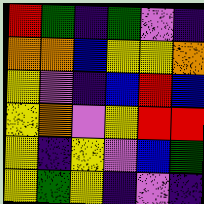[["red", "green", "indigo", "green", "violet", "indigo"], ["orange", "orange", "blue", "yellow", "yellow", "orange"], ["yellow", "violet", "indigo", "blue", "red", "blue"], ["yellow", "orange", "violet", "yellow", "red", "red"], ["yellow", "indigo", "yellow", "violet", "blue", "green"], ["yellow", "green", "yellow", "indigo", "violet", "indigo"]]